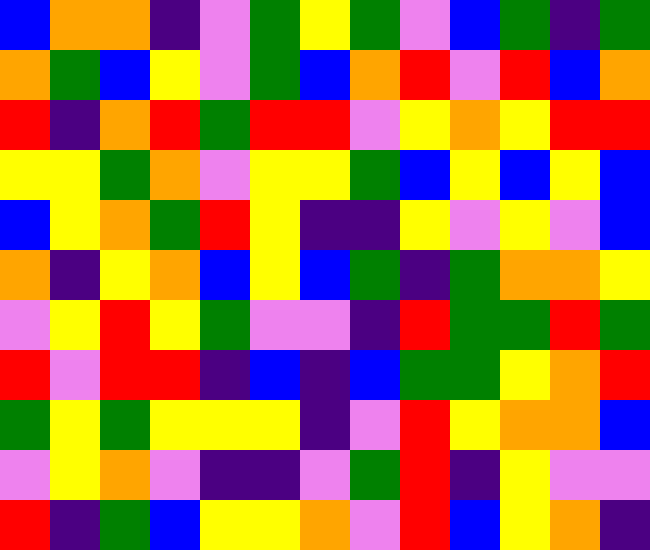[["blue", "orange", "orange", "indigo", "violet", "green", "yellow", "green", "violet", "blue", "green", "indigo", "green"], ["orange", "green", "blue", "yellow", "violet", "green", "blue", "orange", "red", "violet", "red", "blue", "orange"], ["red", "indigo", "orange", "red", "green", "red", "red", "violet", "yellow", "orange", "yellow", "red", "red"], ["yellow", "yellow", "green", "orange", "violet", "yellow", "yellow", "green", "blue", "yellow", "blue", "yellow", "blue"], ["blue", "yellow", "orange", "green", "red", "yellow", "indigo", "indigo", "yellow", "violet", "yellow", "violet", "blue"], ["orange", "indigo", "yellow", "orange", "blue", "yellow", "blue", "green", "indigo", "green", "orange", "orange", "yellow"], ["violet", "yellow", "red", "yellow", "green", "violet", "violet", "indigo", "red", "green", "green", "red", "green"], ["red", "violet", "red", "red", "indigo", "blue", "indigo", "blue", "green", "green", "yellow", "orange", "red"], ["green", "yellow", "green", "yellow", "yellow", "yellow", "indigo", "violet", "red", "yellow", "orange", "orange", "blue"], ["violet", "yellow", "orange", "violet", "indigo", "indigo", "violet", "green", "red", "indigo", "yellow", "violet", "violet"], ["red", "indigo", "green", "blue", "yellow", "yellow", "orange", "violet", "red", "blue", "yellow", "orange", "indigo"]]